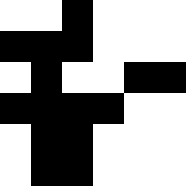[["white", "white", "black", "white", "white", "white"], ["black", "black", "black", "white", "white", "white"], ["white", "black", "white", "white", "black", "black"], ["black", "black", "black", "black", "white", "white"], ["white", "black", "black", "white", "white", "white"], ["white", "black", "black", "white", "white", "white"]]